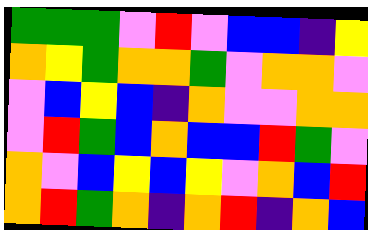[["green", "green", "green", "violet", "red", "violet", "blue", "blue", "indigo", "yellow"], ["orange", "yellow", "green", "orange", "orange", "green", "violet", "orange", "orange", "violet"], ["violet", "blue", "yellow", "blue", "indigo", "orange", "violet", "violet", "orange", "orange"], ["violet", "red", "green", "blue", "orange", "blue", "blue", "red", "green", "violet"], ["orange", "violet", "blue", "yellow", "blue", "yellow", "violet", "orange", "blue", "red"], ["orange", "red", "green", "orange", "indigo", "orange", "red", "indigo", "orange", "blue"]]